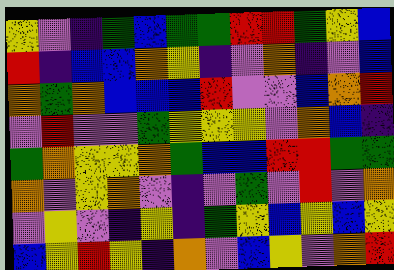[["yellow", "violet", "indigo", "green", "blue", "green", "green", "red", "red", "green", "yellow", "blue"], ["red", "indigo", "blue", "blue", "orange", "yellow", "indigo", "violet", "orange", "indigo", "violet", "blue"], ["orange", "green", "orange", "blue", "blue", "blue", "red", "violet", "violet", "blue", "orange", "red"], ["violet", "red", "violet", "violet", "green", "yellow", "yellow", "yellow", "violet", "orange", "blue", "indigo"], ["green", "orange", "yellow", "yellow", "orange", "green", "blue", "blue", "red", "red", "green", "green"], ["orange", "violet", "yellow", "orange", "violet", "indigo", "violet", "green", "violet", "red", "violet", "orange"], ["violet", "yellow", "violet", "indigo", "yellow", "indigo", "green", "yellow", "blue", "yellow", "blue", "yellow"], ["blue", "yellow", "red", "yellow", "indigo", "orange", "violet", "blue", "yellow", "violet", "orange", "red"]]